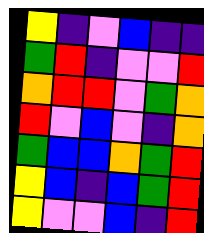[["yellow", "indigo", "violet", "blue", "indigo", "indigo"], ["green", "red", "indigo", "violet", "violet", "red"], ["orange", "red", "red", "violet", "green", "orange"], ["red", "violet", "blue", "violet", "indigo", "orange"], ["green", "blue", "blue", "orange", "green", "red"], ["yellow", "blue", "indigo", "blue", "green", "red"], ["yellow", "violet", "violet", "blue", "indigo", "red"]]